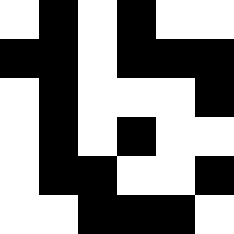[["white", "black", "white", "black", "white", "white"], ["black", "black", "white", "black", "black", "black"], ["white", "black", "white", "white", "white", "black"], ["white", "black", "white", "black", "white", "white"], ["white", "black", "black", "white", "white", "black"], ["white", "white", "black", "black", "black", "white"]]